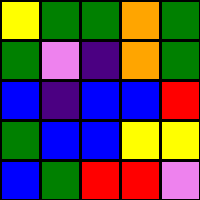[["yellow", "green", "green", "orange", "green"], ["green", "violet", "indigo", "orange", "green"], ["blue", "indigo", "blue", "blue", "red"], ["green", "blue", "blue", "yellow", "yellow"], ["blue", "green", "red", "red", "violet"]]